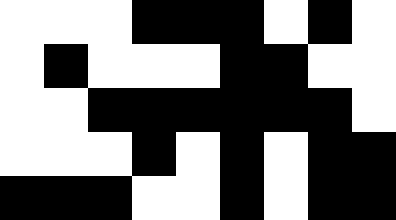[["white", "white", "white", "black", "black", "black", "white", "black", "white"], ["white", "black", "white", "white", "white", "black", "black", "white", "white"], ["white", "white", "black", "black", "black", "black", "black", "black", "white"], ["white", "white", "white", "black", "white", "black", "white", "black", "black"], ["black", "black", "black", "white", "white", "black", "white", "black", "black"]]